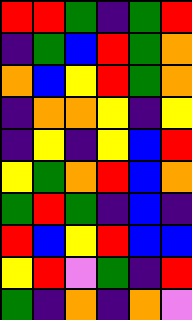[["red", "red", "green", "indigo", "green", "red"], ["indigo", "green", "blue", "red", "green", "orange"], ["orange", "blue", "yellow", "red", "green", "orange"], ["indigo", "orange", "orange", "yellow", "indigo", "yellow"], ["indigo", "yellow", "indigo", "yellow", "blue", "red"], ["yellow", "green", "orange", "red", "blue", "orange"], ["green", "red", "green", "indigo", "blue", "indigo"], ["red", "blue", "yellow", "red", "blue", "blue"], ["yellow", "red", "violet", "green", "indigo", "red"], ["green", "indigo", "orange", "indigo", "orange", "violet"]]